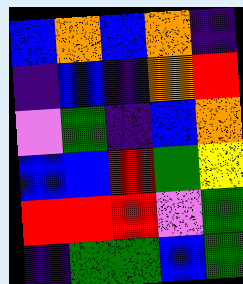[["blue", "orange", "blue", "orange", "indigo"], ["indigo", "blue", "indigo", "orange", "red"], ["violet", "green", "indigo", "blue", "orange"], ["blue", "blue", "red", "green", "yellow"], ["red", "red", "red", "violet", "green"], ["indigo", "green", "green", "blue", "green"]]